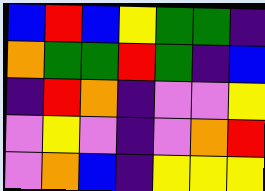[["blue", "red", "blue", "yellow", "green", "green", "indigo"], ["orange", "green", "green", "red", "green", "indigo", "blue"], ["indigo", "red", "orange", "indigo", "violet", "violet", "yellow"], ["violet", "yellow", "violet", "indigo", "violet", "orange", "red"], ["violet", "orange", "blue", "indigo", "yellow", "yellow", "yellow"]]